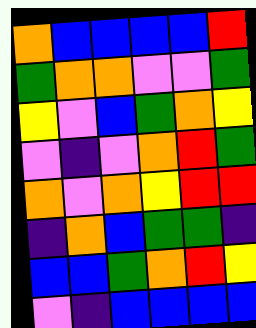[["orange", "blue", "blue", "blue", "blue", "red"], ["green", "orange", "orange", "violet", "violet", "green"], ["yellow", "violet", "blue", "green", "orange", "yellow"], ["violet", "indigo", "violet", "orange", "red", "green"], ["orange", "violet", "orange", "yellow", "red", "red"], ["indigo", "orange", "blue", "green", "green", "indigo"], ["blue", "blue", "green", "orange", "red", "yellow"], ["violet", "indigo", "blue", "blue", "blue", "blue"]]